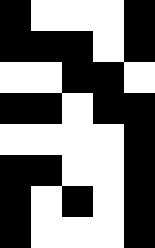[["black", "white", "white", "white", "black"], ["black", "black", "black", "white", "black"], ["white", "white", "black", "black", "white"], ["black", "black", "white", "black", "black"], ["white", "white", "white", "white", "black"], ["black", "black", "white", "white", "black"], ["black", "white", "black", "white", "black"], ["black", "white", "white", "white", "black"]]